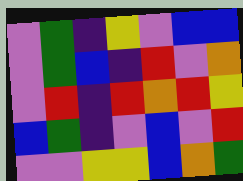[["violet", "green", "indigo", "yellow", "violet", "blue", "blue"], ["violet", "green", "blue", "indigo", "red", "violet", "orange"], ["violet", "red", "indigo", "red", "orange", "red", "yellow"], ["blue", "green", "indigo", "violet", "blue", "violet", "red"], ["violet", "violet", "yellow", "yellow", "blue", "orange", "green"]]